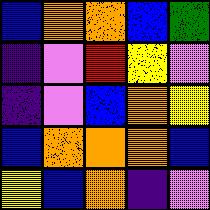[["blue", "orange", "orange", "blue", "green"], ["indigo", "violet", "red", "yellow", "violet"], ["indigo", "violet", "blue", "orange", "yellow"], ["blue", "orange", "orange", "orange", "blue"], ["yellow", "blue", "orange", "indigo", "violet"]]